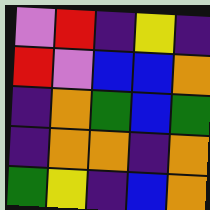[["violet", "red", "indigo", "yellow", "indigo"], ["red", "violet", "blue", "blue", "orange"], ["indigo", "orange", "green", "blue", "green"], ["indigo", "orange", "orange", "indigo", "orange"], ["green", "yellow", "indigo", "blue", "orange"]]